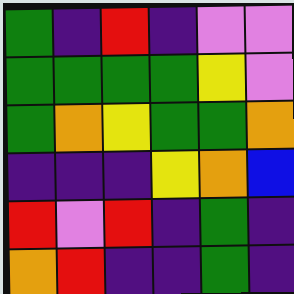[["green", "indigo", "red", "indigo", "violet", "violet"], ["green", "green", "green", "green", "yellow", "violet"], ["green", "orange", "yellow", "green", "green", "orange"], ["indigo", "indigo", "indigo", "yellow", "orange", "blue"], ["red", "violet", "red", "indigo", "green", "indigo"], ["orange", "red", "indigo", "indigo", "green", "indigo"]]